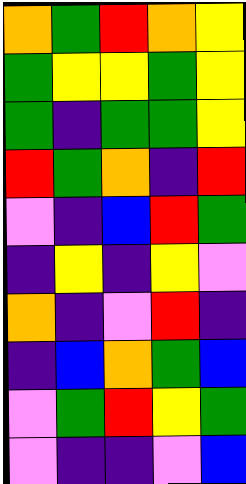[["orange", "green", "red", "orange", "yellow"], ["green", "yellow", "yellow", "green", "yellow"], ["green", "indigo", "green", "green", "yellow"], ["red", "green", "orange", "indigo", "red"], ["violet", "indigo", "blue", "red", "green"], ["indigo", "yellow", "indigo", "yellow", "violet"], ["orange", "indigo", "violet", "red", "indigo"], ["indigo", "blue", "orange", "green", "blue"], ["violet", "green", "red", "yellow", "green"], ["violet", "indigo", "indigo", "violet", "blue"]]